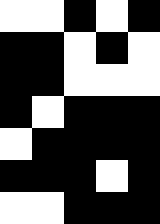[["white", "white", "black", "white", "black"], ["black", "black", "white", "black", "white"], ["black", "black", "white", "white", "white"], ["black", "white", "black", "black", "black"], ["white", "black", "black", "black", "black"], ["black", "black", "black", "white", "black"], ["white", "white", "black", "black", "black"]]